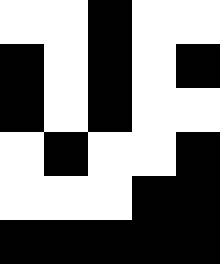[["white", "white", "black", "white", "white"], ["black", "white", "black", "white", "black"], ["black", "white", "black", "white", "white"], ["white", "black", "white", "white", "black"], ["white", "white", "white", "black", "black"], ["black", "black", "black", "black", "black"]]